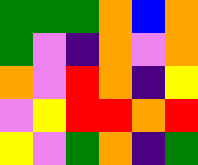[["green", "green", "green", "orange", "blue", "orange"], ["green", "violet", "indigo", "orange", "violet", "orange"], ["orange", "violet", "red", "orange", "indigo", "yellow"], ["violet", "yellow", "red", "red", "orange", "red"], ["yellow", "violet", "green", "orange", "indigo", "green"]]